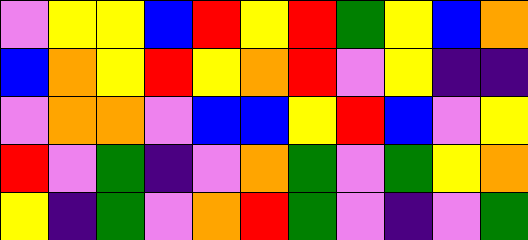[["violet", "yellow", "yellow", "blue", "red", "yellow", "red", "green", "yellow", "blue", "orange"], ["blue", "orange", "yellow", "red", "yellow", "orange", "red", "violet", "yellow", "indigo", "indigo"], ["violet", "orange", "orange", "violet", "blue", "blue", "yellow", "red", "blue", "violet", "yellow"], ["red", "violet", "green", "indigo", "violet", "orange", "green", "violet", "green", "yellow", "orange"], ["yellow", "indigo", "green", "violet", "orange", "red", "green", "violet", "indigo", "violet", "green"]]